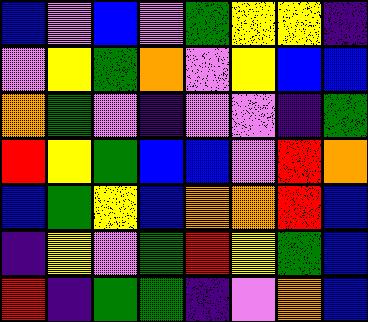[["blue", "violet", "blue", "violet", "green", "yellow", "yellow", "indigo"], ["violet", "yellow", "green", "orange", "violet", "yellow", "blue", "blue"], ["orange", "green", "violet", "indigo", "violet", "violet", "indigo", "green"], ["red", "yellow", "green", "blue", "blue", "violet", "red", "orange"], ["blue", "green", "yellow", "blue", "orange", "orange", "red", "blue"], ["indigo", "yellow", "violet", "green", "red", "yellow", "green", "blue"], ["red", "indigo", "green", "green", "indigo", "violet", "orange", "blue"]]